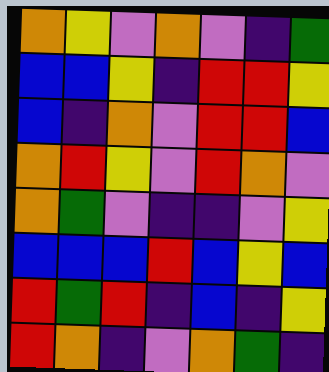[["orange", "yellow", "violet", "orange", "violet", "indigo", "green"], ["blue", "blue", "yellow", "indigo", "red", "red", "yellow"], ["blue", "indigo", "orange", "violet", "red", "red", "blue"], ["orange", "red", "yellow", "violet", "red", "orange", "violet"], ["orange", "green", "violet", "indigo", "indigo", "violet", "yellow"], ["blue", "blue", "blue", "red", "blue", "yellow", "blue"], ["red", "green", "red", "indigo", "blue", "indigo", "yellow"], ["red", "orange", "indigo", "violet", "orange", "green", "indigo"]]